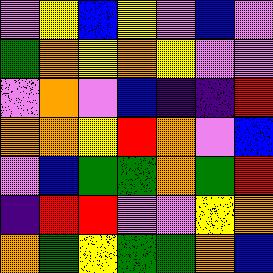[["violet", "yellow", "blue", "yellow", "violet", "blue", "violet"], ["green", "orange", "yellow", "orange", "yellow", "violet", "violet"], ["violet", "orange", "violet", "blue", "indigo", "indigo", "red"], ["orange", "orange", "yellow", "red", "orange", "violet", "blue"], ["violet", "blue", "green", "green", "orange", "green", "red"], ["indigo", "red", "red", "violet", "violet", "yellow", "orange"], ["orange", "green", "yellow", "green", "green", "orange", "blue"]]